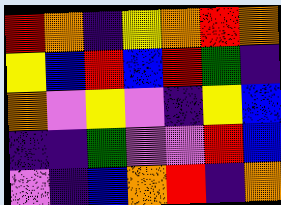[["red", "orange", "indigo", "yellow", "orange", "red", "orange"], ["yellow", "blue", "red", "blue", "red", "green", "indigo"], ["orange", "violet", "yellow", "violet", "indigo", "yellow", "blue"], ["indigo", "indigo", "green", "violet", "violet", "red", "blue"], ["violet", "indigo", "blue", "orange", "red", "indigo", "orange"]]